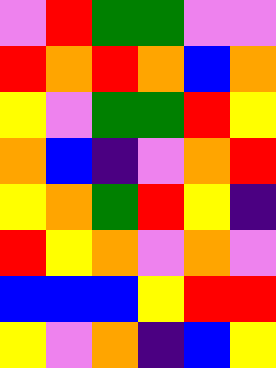[["violet", "red", "green", "green", "violet", "violet"], ["red", "orange", "red", "orange", "blue", "orange"], ["yellow", "violet", "green", "green", "red", "yellow"], ["orange", "blue", "indigo", "violet", "orange", "red"], ["yellow", "orange", "green", "red", "yellow", "indigo"], ["red", "yellow", "orange", "violet", "orange", "violet"], ["blue", "blue", "blue", "yellow", "red", "red"], ["yellow", "violet", "orange", "indigo", "blue", "yellow"]]